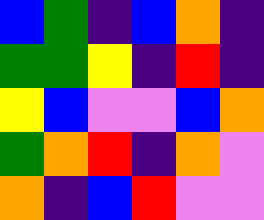[["blue", "green", "indigo", "blue", "orange", "indigo"], ["green", "green", "yellow", "indigo", "red", "indigo"], ["yellow", "blue", "violet", "violet", "blue", "orange"], ["green", "orange", "red", "indigo", "orange", "violet"], ["orange", "indigo", "blue", "red", "violet", "violet"]]